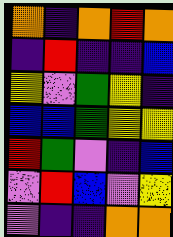[["orange", "indigo", "orange", "red", "orange"], ["indigo", "red", "indigo", "indigo", "blue"], ["yellow", "violet", "green", "yellow", "indigo"], ["blue", "blue", "green", "yellow", "yellow"], ["red", "green", "violet", "indigo", "blue"], ["violet", "red", "blue", "violet", "yellow"], ["violet", "indigo", "indigo", "orange", "orange"]]